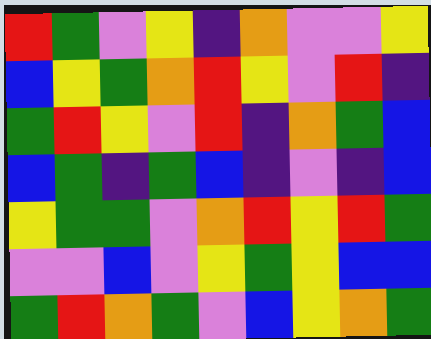[["red", "green", "violet", "yellow", "indigo", "orange", "violet", "violet", "yellow"], ["blue", "yellow", "green", "orange", "red", "yellow", "violet", "red", "indigo"], ["green", "red", "yellow", "violet", "red", "indigo", "orange", "green", "blue"], ["blue", "green", "indigo", "green", "blue", "indigo", "violet", "indigo", "blue"], ["yellow", "green", "green", "violet", "orange", "red", "yellow", "red", "green"], ["violet", "violet", "blue", "violet", "yellow", "green", "yellow", "blue", "blue"], ["green", "red", "orange", "green", "violet", "blue", "yellow", "orange", "green"]]